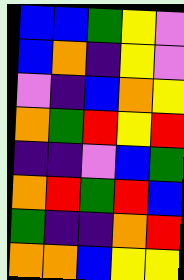[["blue", "blue", "green", "yellow", "violet"], ["blue", "orange", "indigo", "yellow", "violet"], ["violet", "indigo", "blue", "orange", "yellow"], ["orange", "green", "red", "yellow", "red"], ["indigo", "indigo", "violet", "blue", "green"], ["orange", "red", "green", "red", "blue"], ["green", "indigo", "indigo", "orange", "red"], ["orange", "orange", "blue", "yellow", "yellow"]]